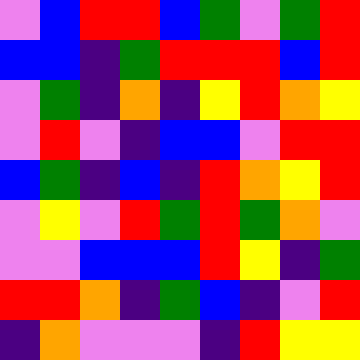[["violet", "blue", "red", "red", "blue", "green", "violet", "green", "red"], ["blue", "blue", "indigo", "green", "red", "red", "red", "blue", "red"], ["violet", "green", "indigo", "orange", "indigo", "yellow", "red", "orange", "yellow"], ["violet", "red", "violet", "indigo", "blue", "blue", "violet", "red", "red"], ["blue", "green", "indigo", "blue", "indigo", "red", "orange", "yellow", "red"], ["violet", "yellow", "violet", "red", "green", "red", "green", "orange", "violet"], ["violet", "violet", "blue", "blue", "blue", "red", "yellow", "indigo", "green"], ["red", "red", "orange", "indigo", "green", "blue", "indigo", "violet", "red"], ["indigo", "orange", "violet", "violet", "violet", "indigo", "red", "yellow", "yellow"]]